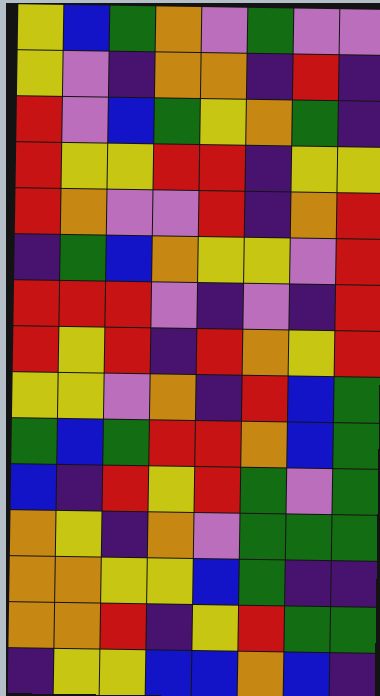[["yellow", "blue", "green", "orange", "violet", "green", "violet", "violet"], ["yellow", "violet", "indigo", "orange", "orange", "indigo", "red", "indigo"], ["red", "violet", "blue", "green", "yellow", "orange", "green", "indigo"], ["red", "yellow", "yellow", "red", "red", "indigo", "yellow", "yellow"], ["red", "orange", "violet", "violet", "red", "indigo", "orange", "red"], ["indigo", "green", "blue", "orange", "yellow", "yellow", "violet", "red"], ["red", "red", "red", "violet", "indigo", "violet", "indigo", "red"], ["red", "yellow", "red", "indigo", "red", "orange", "yellow", "red"], ["yellow", "yellow", "violet", "orange", "indigo", "red", "blue", "green"], ["green", "blue", "green", "red", "red", "orange", "blue", "green"], ["blue", "indigo", "red", "yellow", "red", "green", "violet", "green"], ["orange", "yellow", "indigo", "orange", "violet", "green", "green", "green"], ["orange", "orange", "yellow", "yellow", "blue", "green", "indigo", "indigo"], ["orange", "orange", "red", "indigo", "yellow", "red", "green", "green"], ["indigo", "yellow", "yellow", "blue", "blue", "orange", "blue", "indigo"]]